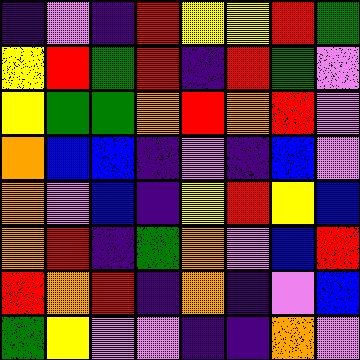[["indigo", "violet", "indigo", "red", "yellow", "yellow", "red", "green"], ["yellow", "red", "green", "red", "indigo", "red", "green", "violet"], ["yellow", "green", "green", "orange", "red", "orange", "red", "violet"], ["orange", "blue", "blue", "indigo", "violet", "indigo", "blue", "violet"], ["orange", "violet", "blue", "indigo", "yellow", "red", "yellow", "blue"], ["orange", "red", "indigo", "green", "orange", "violet", "blue", "red"], ["red", "orange", "red", "indigo", "orange", "indigo", "violet", "blue"], ["green", "yellow", "violet", "violet", "indigo", "indigo", "orange", "violet"]]